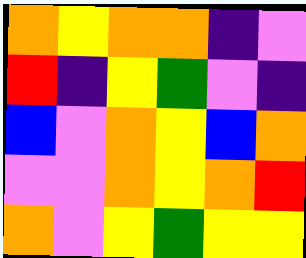[["orange", "yellow", "orange", "orange", "indigo", "violet"], ["red", "indigo", "yellow", "green", "violet", "indigo"], ["blue", "violet", "orange", "yellow", "blue", "orange"], ["violet", "violet", "orange", "yellow", "orange", "red"], ["orange", "violet", "yellow", "green", "yellow", "yellow"]]